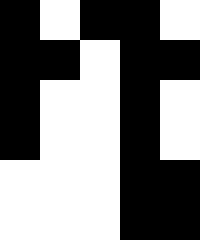[["black", "white", "black", "black", "white"], ["black", "black", "white", "black", "black"], ["black", "white", "white", "black", "white"], ["black", "white", "white", "black", "white"], ["white", "white", "white", "black", "black"], ["white", "white", "white", "black", "black"]]